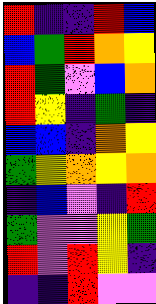[["red", "indigo", "indigo", "red", "blue"], ["blue", "green", "red", "orange", "yellow"], ["red", "green", "violet", "blue", "orange"], ["red", "yellow", "indigo", "green", "indigo"], ["blue", "blue", "indigo", "orange", "yellow"], ["green", "yellow", "orange", "yellow", "orange"], ["indigo", "blue", "violet", "indigo", "red"], ["green", "violet", "violet", "yellow", "green"], ["red", "violet", "red", "yellow", "indigo"], ["indigo", "indigo", "red", "violet", "violet"]]